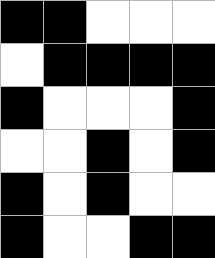[["black", "black", "white", "white", "white"], ["white", "black", "black", "black", "black"], ["black", "white", "white", "white", "black"], ["white", "white", "black", "white", "black"], ["black", "white", "black", "white", "white"], ["black", "white", "white", "black", "black"]]